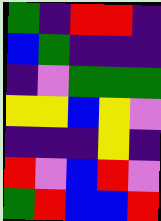[["green", "indigo", "red", "red", "indigo"], ["blue", "green", "indigo", "indigo", "indigo"], ["indigo", "violet", "green", "green", "green"], ["yellow", "yellow", "blue", "yellow", "violet"], ["indigo", "indigo", "indigo", "yellow", "indigo"], ["red", "violet", "blue", "red", "violet"], ["green", "red", "blue", "blue", "red"]]